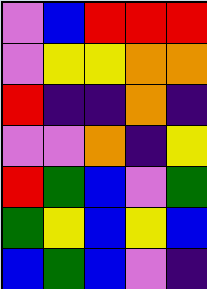[["violet", "blue", "red", "red", "red"], ["violet", "yellow", "yellow", "orange", "orange"], ["red", "indigo", "indigo", "orange", "indigo"], ["violet", "violet", "orange", "indigo", "yellow"], ["red", "green", "blue", "violet", "green"], ["green", "yellow", "blue", "yellow", "blue"], ["blue", "green", "blue", "violet", "indigo"]]